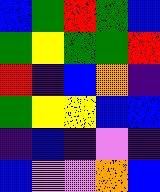[["blue", "green", "red", "green", "blue"], ["green", "yellow", "green", "green", "red"], ["red", "indigo", "blue", "orange", "indigo"], ["green", "yellow", "yellow", "blue", "blue"], ["indigo", "blue", "indigo", "violet", "indigo"], ["blue", "violet", "violet", "orange", "blue"]]